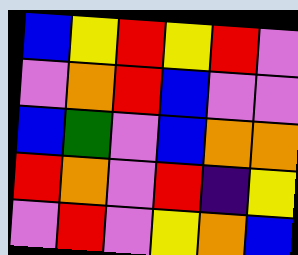[["blue", "yellow", "red", "yellow", "red", "violet"], ["violet", "orange", "red", "blue", "violet", "violet"], ["blue", "green", "violet", "blue", "orange", "orange"], ["red", "orange", "violet", "red", "indigo", "yellow"], ["violet", "red", "violet", "yellow", "orange", "blue"]]